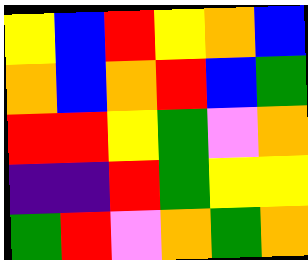[["yellow", "blue", "red", "yellow", "orange", "blue"], ["orange", "blue", "orange", "red", "blue", "green"], ["red", "red", "yellow", "green", "violet", "orange"], ["indigo", "indigo", "red", "green", "yellow", "yellow"], ["green", "red", "violet", "orange", "green", "orange"]]